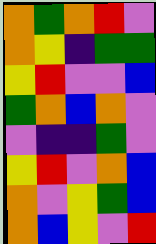[["orange", "green", "orange", "red", "violet"], ["orange", "yellow", "indigo", "green", "green"], ["yellow", "red", "violet", "violet", "blue"], ["green", "orange", "blue", "orange", "violet"], ["violet", "indigo", "indigo", "green", "violet"], ["yellow", "red", "violet", "orange", "blue"], ["orange", "violet", "yellow", "green", "blue"], ["orange", "blue", "yellow", "violet", "red"]]